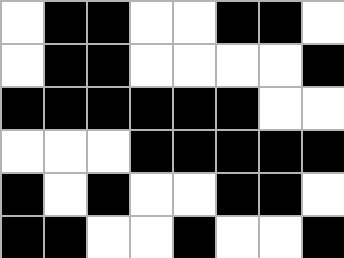[["white", "black", "black", "white", "white", "black", "black", "white"], ["white", "black", "black", "white", "white", "white", "white", "black"], ["black", "black", "black", "black", "black", "black", "white", "white"], ["white", "white", "white", "black", "black", "black", "black", "black"], ["black", "white", "black", "white", "white", "black", "black", "white"], ["black", "black", "white", "white", "black", "white", "white", "black"]]